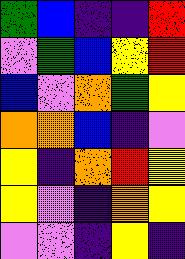[["green", "blue", "indigo", "indigo", "red"], ["violet", "green", "blue", "yellow", "red"], ["blue", "violet", "orange", "green", "yellow"], ["orange", "orange", "blue", "indigo", "violet"], ["yellow", "indigo", "orange", "red", "yellow"], ["yellow", "violet", "indigo", "orange", "yellow"], ["violet", "violet", "indigo", "yellow", "indigo"]]